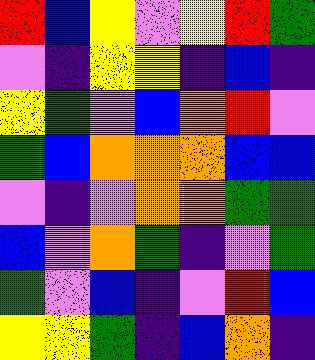[["red", "blue", "yellow", "violet", "yellow", "red", "green"], ["violet", "indigo", "yellow", "yellow", "indigo", "blue", "indigo"], ["yellow", "green", "violet", "blue", "orange", "red", "violet"], ["green", "blue", "orange", "orange", "orange", "blue", "blue"], ["violet", "indigo", "violet", "orange", "orange", "green", "green"], ["blue", "violet", "orange", "green", "indigo", "violet", "green"], ["green", "violet", "blue", "indigo", "violet", "red", "blue"], ["yellow", "yellow", "green", "indigo", "blue", "orange", "indigo"]]